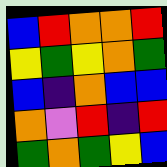[["blue", "red", "orange", "orange", "red"], ["yellow", "green", "yellow", "orange", "green"], ["blue", "indigo", "orange", "blue", "blue"], ["orange", "violet", "red", "indigo", "red"], ["green", "orange", "green", "yellow", "blue"]]